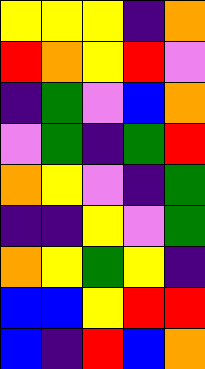[["yellow", "yellow", "yellow", "indigo", "orange"], ["red", "orange", "yellow", "red", "violet"], ["indigo", "green", "violet", "blue", "orange"], ["violet", "green", "indigo", "green", "red"], ["orange", "yellow", "violet", "indigo", "green"], ["indigo", "indigo", "yellow", "violet", "green"], ["orange", "yellow", "green", "yellow", "indigo"], ["blue", "blue", "yellow", "red", "red"], ["blue", "indigo", "red", "blue", "orange"]]